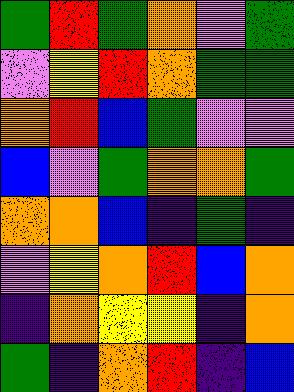[["green", "red", "green", "orange", "violet", "green"], ["violet", "yellow", "red", "orange", "green", "green"], ["orange", "red", "blue", "green", "violet", "violet"], ["blue", "violet", "green", "orange", "orange", "green"], ["orange", "orange", "blue", "indigo", "green", "indigo"], ["violet", "yellow", "orange", "red", "blue", "orange"], ["indigo", "orange", "yellow", "yellow", "indigo", "orange"], ["green", "indigo", "orange", "red", "indigo", "blue"]]